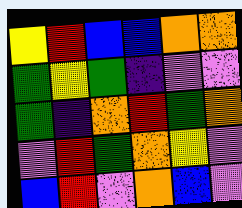[["yellow", "red", "blue", "blue", "orange", "orange"], ["green", "yellow", "green", "indigo", "violet", "violet"], ["green", "indigo", "orange", "red", "green", "orange"], ["violet", "red", "green", "orange", "yellow", "violet"], ["blue", "red", "violet", "orange", "blue", "violet"]]